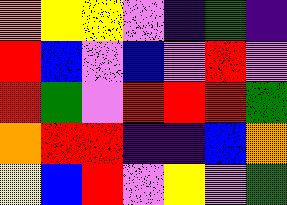[["orange", "yellow", "yellow", "violet", "indigo", "green", "indigo"], ["red", "blue", "violet", "blue", "violet", "red", "violet"], ["red", "green", "violet", "red", "red", "red", "green"], ["orange", "red", "red", "indigo", "indigo", "blue", "orange"], ["yellow", "blue", "red", "violet", "yellow", "violet", "green"]]